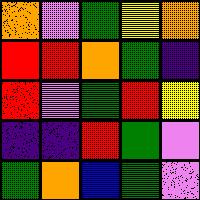[["orange", "violet", "green", "yellow", "orange"], ["red", "red", "orange", "green", "indigo"], ["red", "violet", "green", "red", "yellow"], ["indigo", "indigo", "red", "green", "violet"], ["green", "orange", "blue", "green", "violet"]]